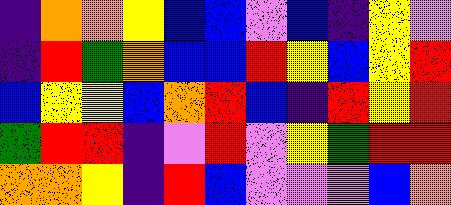[["indigo", "orange", "orange", "yellow", "blue", "blue", "violet", "blue", "indigo", "yellow", "violet"], ["indigo", "red", "green", "orange", "blue", "blue", "red", "yellow", "blue", "yellow", "red"], ["blue", "yellow", "yellow", "blue", "orange", "red", "blue", "indigo", "red", "yellow", "red"], ["green", "red", "red", "indigo", "violet", "red", "violet", "yellow", "green", "red", "red"], ["orange", "orange", "yellow", "indigo", "red", "blue", "violet", "violet", "violet", "blue", "orange"]]